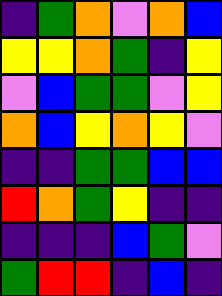[["indigo", "green", "orange", "violet", "orange", "blue"], ["yellow", "yellow", "orange", "green", "indigo", "yellow"], ["violet", "blue", "green", "green", "violet", "yellow"], ["orange", "blue", "yellow", "orange", "yellow", "violet"], ["indigo", "indigo", "green", "green", "blue", "blue"], ["red", "orange", "green", "yellow", "indigo", "indigo"], ["indigo", "indigo", "indigo", "blue", "green", "violet"], ["green", "red", "red", "indigo", "blue", "indigo"]]